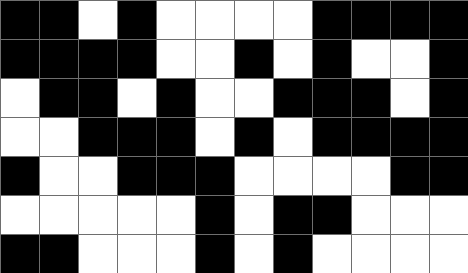[["black", "black", "white", "black", "white", "white", "white", "white", "black", "black", "black", "black"], ["black", "black", "black", "black", "white", "white", "black", "white", "black", "white", "white", "black"], ["white", "black", "black", "white", "black", "white", "white", "black", "black", "black", "white", "black"], ["white", "white", "black", "black", "black", "white", "black", "white", "black", "black", "black", "black"], ["black", "white", "white", "black", "black", "black", "white", "white", "white", "white", "black", "black"], ["white", "white", "white", "white", "white", "black", "white", "black", "black", "white", "white", "white"], ["black", "black", "white", "white", "white", "black", "white", "black", "white", "white", "white", "white"]]